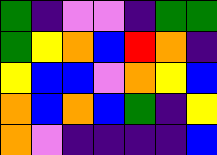[["green", "indigo", "violet", "violet", "indigo", "green", "green"], ["green", "yellow", "orange", "blue", "red", "orange", "indigo"], ["yellow", "blue", "blue", "violet", "orange", "yellow", "blue"], ["orange", "blue", "orange", "blue", "green", "indigo", "yellow"], ["orange", "violet", "indigo", "indigo", "indigo", "indigo", "blue"]]